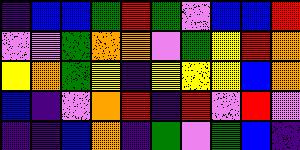[["indigo", "blue", "blue", "green", "red", "green", "violet", "blue", "blue", "red"], ["violet", "violet", "green", "orange", "orange", "violet", "green", "yellow", "red", "orange"], ["yellow", "orange", "green", "yellow", "indigo", "yellow", "yellow", "yellow", "blue", "orange"], ["blue", "indigo", "violet", "orange", "red", "indigo", "red", "violet", "red", "violet"], ["indigo", "indigo", "blue", "orange", "indigo", "green", "violet", "green", "blue", "indigo"]]